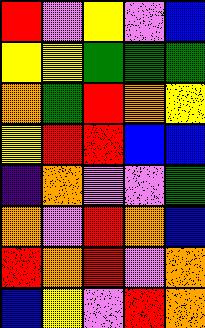[["red", "violet", "yellow", "violet", "blue"], ["yellow", "yellow", "green", "green", "green"], ["orange", "green", "red", "orange", "yellow"], ["yellow", "red", "red", "blue", "blue"], ["indigo", "orange", "violet", "violet", "green"], ["orange", "violet", "red", "orange", "blue"], ["red", "orange", "red", "violet", "orange"], ["blue", "yellow", "violet", "red", "orange"]]